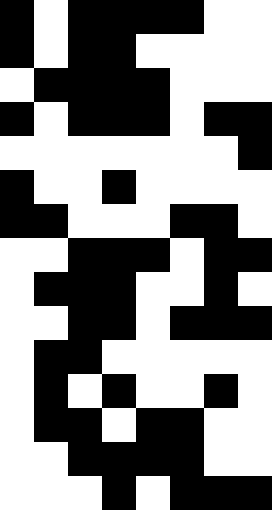[["black", "white", "black", "black", "black", "black", "white", "white"], ["black", "white", "black", "black", "white", "white", "white", "white"], ["white", "black", "black", "black", "black", "white", "white", "white"], ["black", "white", "black", "black", "black", "white", "black", "black"], ["white", "white", "white", "white", "white", "white", "white", "black"], ["black", "white", "white", "black", "white", "white", "white", "white"], ["black", "black", "white", "white", "white", "black", "black", "white"], ["white", "white", "black", "black", "black", "white", "black", "black"], ["white", "black", "black", "black", "white", "white", "black", "white"], ["white", "white", "black", "black", "white", "black", "black", "black"], ["white", "black", "black", "white", "white", "white", "white", "white"], ["white", "black", "white", "black", "white", "white", "black", "white"], ["white", "black", "black", "white", "black", "black", "white", "white"], ["white", "white", "black", "black", "black", "black", "white", "white"], ["white", "white", "white", "black", "white", "black", "black", "black"]]